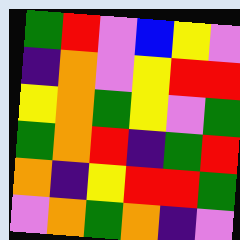[["green", "red", "violet", "blue", "yellow", "violet"], ["indigo", "orange", "violet", "yellow", "red", "red"], ["yellow", "orange", "green", "yellow", "violet", "green"], ["green", "orange", "red", "indigo", "green", "red"], ["orange", "indigo", "yellow", "red", "red", "green"], ["violet", "orange", "green", "orange", "indigo", "violet"]]